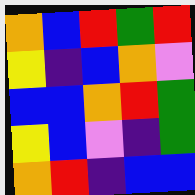[["orange", "blue", "red", "green", "red"], ["yellow", "indigo", "blue", "orange", "violet"], ["blue", "blue", "orange", "red", "green"], ["yellow", "blue", "violet", "indigo", "green"], ["orange", "red", "indigo", "blue", "blue"]]